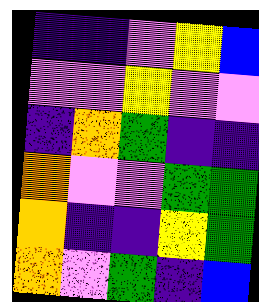[["indigo", "indigo", "violet", "yellow", "blue"], ["violet", "violet", "yellow", "violet", "violet"], ["indigo", "orange", "green", "indigo", "indigo"], ["orange", "violet", "violet", "green", "green"], ["orange", "indigo", "indigo", "yellow", "green"], ["orange", "violet", "green", "indigo", "blue"]]